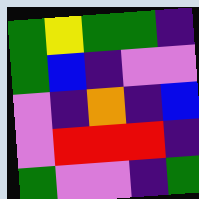[["green", "yellow", "green", "green", "indigo"], ["green", "blue", "indigo", "violet", "violet"], ["violet", "indigo", "orange", "indigo", "blue"], ["violet", "red", "red", "red", "indigo"], ["green", "violet", "violet", "indigo", "green"]]